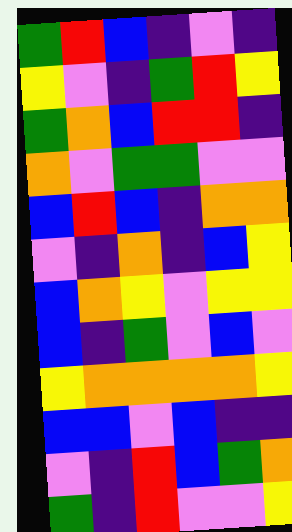[["green", "red", "blue", "indigo", "violet", "indigo"], ["yellow", "violet", "indigo", "green", "red", "yellow"], ["green", "orange", "blue", "red", "red", "indigo"], ["orange", "violet", "green", "green", "violet", "violet"], ["blue", "red", "blue", "indigo", "orange", "orange"], ["violet", "indigo", "orange", "indigo", "blue", "yellow"], ["blue", "orange", "yellow", "violet", "yellow", "yellow"], ["blue", "indigo", "green", "violet", "blue", "violet"], ["yellow", "orange", "orange", "orange", "orange", "yellow"], ["blue", "blue", "violet", "blue", "indigo", "indigo"], ["violet", "indigo", "red", "blue", "green", "orange"], ["green", "indigo", "red", "violet", "violet", "yellow"]]